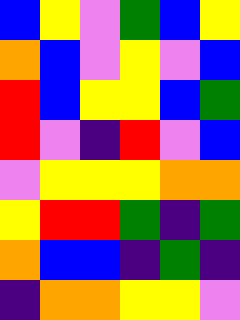[["blue", "yellow", "violet", "green", "blue", "yellow"], ["orange", "blue", "violet", "yellow", "violet", "blue"], ["red", "blue", "yellow", "yellow", "blue", "green"], ["red", "violet", "indigo", "red", "violet", "blue"], ["violet", "yellow", "yellow", "yellow", "orange", "orange"], ["yellow", "red", "red", "green", "indigo", "green"], ["orange", "blue", "blue", "indigo", "green", "indigo"], ["indigo", "orange", "orange", "yellow", "yellow", "violet"]]